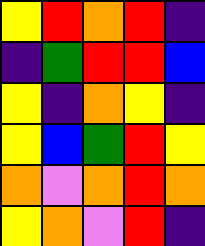[["yellow", "red", "orange", "red", "indigo"], ["indigo", "green", "red", "red", "blue"], ["yellow", "indigo", "orange", "yellow", "indigo"], ["yellow", "blue", "green", "red", "yellow"], ["orange", "violet", "orange", "red", "orange"], ["yellow", "orange", "violet", "red", "indigo"]]